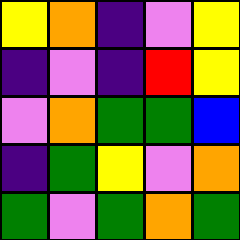[["yellow", "orange", "indigo", "violet", "yellow"], ["indigo", "violet", "indigo", "red", "yellow"], ["violet", "orange", "green", "green", "blue"], ["indigo", "green", "yellow", "violet", "orange"], ["green", "violet", "green", "orange", "green"]]